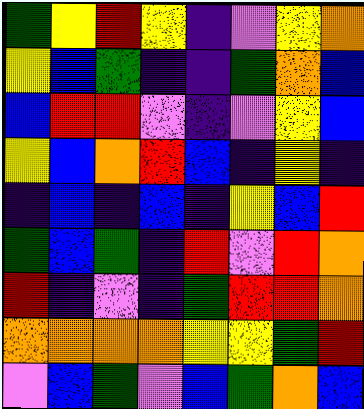[["green", "yellow", "red", "yellow", "indigo", "violet", "yellow", "orange"], ["yellow", "blue", "green", "indigo", "indigo", "green", "orange", "blue"], ["blue", "red", "red", "violet", "indigo", "violet", "yellow", "blue"], ["yellow", "blue", "orange", "red", "blue", "indigo", "yellow", "indigo"], ["indigo", "blue", "indigo", "blue", "indigo", "yellow", "blue", "red"], ["green", "blue", "green", "indigo", "red", "violet", "red", "orange"], ["red", "indigo", "violet", "indigo", "green", "red", "red", "orange"], ["orange", "orange", "orange", "orange", "yellow", "yellow", "green", "red"], ["violet", "blue", "green", "violet", "blue", "green", "orange", "blue"]]